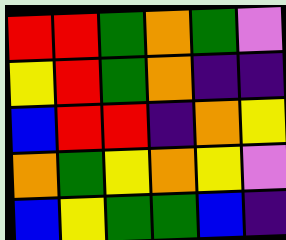[["red", "red", "green", "orange", "green", "violet"], ["yellow", "red", "green", "orange", "indigo", "indigo"], ["blue", "red", "red", "indigo", "orange", "yellow"], ["orange", "green", "yellow", "orange", "yellow", "violet"], ["blue", "yellow", "green", "green", "blue", "indigo"]]